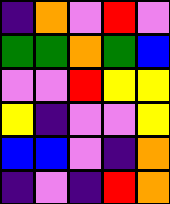[["indigo", "orange", "violet", "red", "violet"], ["green", "green", "orange", "green", "blue"], ["violet", "violet", "red", "yellow", "yellow"], ["yellow", "indigo", "violet", "violet", "yellow"], ["blue", "blue", "violet", "indigo", "orange"], ["indigo", "violet", "indigo", "red", "orange"]]